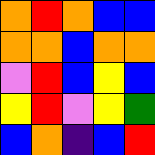[["orange", "red", "orange", "blue", "blue"], ["orange", "orange", "blue", "orange", "orange"], ["violet", "red", "blue", "yellow", "blue"], ["yellow", "red", "violet", "yellow", "green"], ["blue", "orange", "indigo", "blue", "red"]]